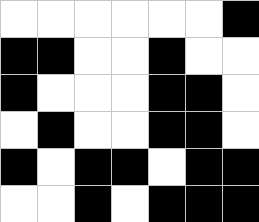[["white", "white", "white", "white", "white", "white", "black"], ["black", "black", "white", "white", "black", "white", "white"], ["black", "white", "white", "white", "black", "black", "white"], ["white", "black", "white", "white", "black", "black", "white"], ["black", "white", "black", "black", "white", "black", "black"], ["white", "white", "black", "white", "black", "black", "black"]]